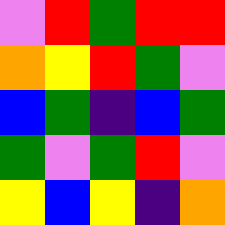[["violet", "red", "green", "red", "red"], ["orange", "yellow", "red", "green", "violet"], ["blue", "green", "indigo", "blue", "green"], ["green", "violet", "green", "red", "violet"], ["yellow", "blue", "yellow", "indigo", "orange"]]